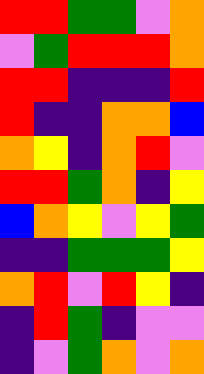[["red", "red", "green", "green", "violet", "orange"], ["violet", "green", "red", "red", "red", "orange"], ["red", "red", "indigo", "indigo", "indigo", "red"], ["red", "indigo", "indigo", "orange", "orange", "blue"], ["orange", "yellow", "indigo", "orange", "red", "violet"], ["red", "red", "green", "orange", "indigo", "yellow"], ["blue", "orange", "yellow", "violet", "yellow", "green"], ["indigo", "indigo", "green", "green", "green", "yellow"], ["orange", "red", "violet", "red", "yellow", "indigo"], ["indigo", "red", "green", "indigo", "violet", "violet"], ["indigo", "violet", "green", "orange", "violet", "orange"]]